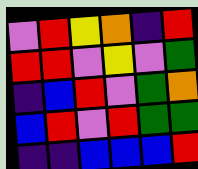[["violet", "red", "yellow", "orange", "indigo", "red"], ["red", "red", "violet", "yellow", "violet", "green"], ["indigo", "blue", "red", "violet", "green", "orange"], ["blue", "red", "violet", "red", "green", "green"], ["indigo", "indigo", "blue", "blue", "blue", "red"]]